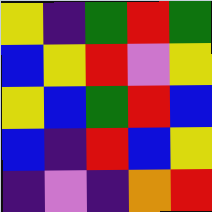[["yellow", "indigo", "green", "red", "green"], ["blue", "yellow", "red", "violet", "yellow"], ["yellow", "blue", "green", "red", "blue"], ["blue", "indigo", "red", "blue", "yellow"], ["indigo", "violet", "indigo", "orange", "red"]]